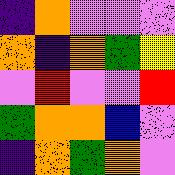[["indigo", "orange", "violet", "violet", "violet"], ["orange", "indigo", "orange", "green", "yellow"], ["violet", "red", "violet", "violet", "red"], ["green", "orange", "orange", "blue", "violet"], ["indigo", "orange", "green", "orange", "violet"]]